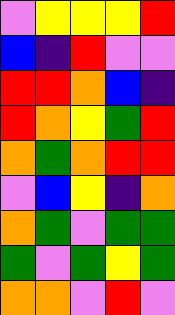[["violet", "yellow", "yellow", "yellow", "red"], ["blue", "indigo", "red", "violet", "violet"], ["red", "red", "orange", "blue", "indigo"], ["red", "orange", "yellow", "green", "red"], ["orange", "green", "orange", "red", "red"], ["violet", "blue", "yellow", "indigo", "orange"], ["orange", "green", "violet", "green", "green"], ["green", "violet", "green", "yellow", "green"], ["orange", "orange", "violet", "red", "violet"]]